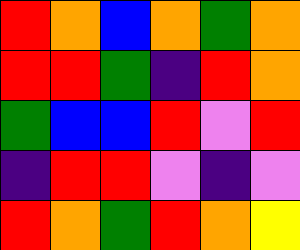[["red", "orange", "blue", "orange", "green", "orange"], ["red", "red", "green", "indigo", "red", "orange"], ["green", "blue", "blue", "red", "violet", "red"], ["indigo", "red", "red", "violet", "indigo", "violet"], ["red", "orange", "green", "red", "orange", "yellow"]]